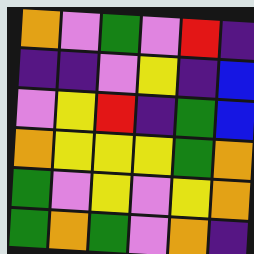[["orange", "violet", "green", "violet", "red", "indigo"], ["indigo", "indigo", "violet", "yellow", "indigo", "blue"], ["violet", "yellow", "red", "indigo", "green", "blue"], ["orange", "yellow", "yellow", "yellow", "green", "orange"], ["green", "violet", "yellow", "violet", "yellow", "orange"], ["green", "orange", "green", "violet", "orange", "indigo"]]